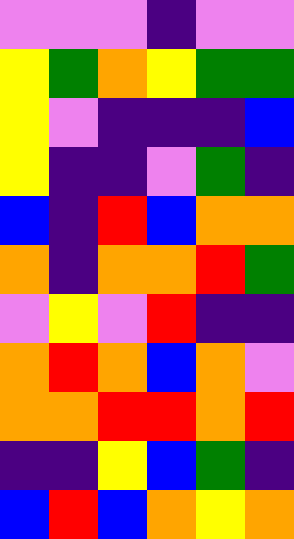[["violet", "violet", "violet", "indigo", "violet", "violet"], ["yellow", "green", "orange", "yellow", "green", "green"], ["yellow", "violet", "indigo", "indigo", "indigo", "blue"], ["yellow", "indigo", "indigo", "violet", "green", "indigo"], ["blue", "indigo", "red", "blue", "orange", "orange"], ["orange", "indigo", "orange", "orange", "red", "green"], ["violet", "yellow", "violet", "red", "indigo", "indigo"], ["orange", "red", "orange", "blue", "orange", "violet"], ["orange", "orange", "red", "red", "orange", "red"], ["indigo", "indigo", "yellow", "blue", "green", "indigo"], ["blue", "red", "blue", "orange", "yellow", "orange"]]